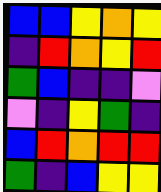[["blue", "blue", "yellow", "orange", "yellow"], ["indigo", "red", "orange", "yellow", "red"], ["green", "blue", "indigo", "indigo", "violet"], ["violet", "indigo", "yellow", "green", "indigo"], ["blue", "red", "orange", "red", "red"], ["green", "indigo", "blue", "yellow", "yellow"]]